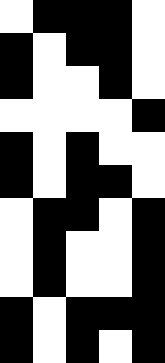[["white", "black", "black", "black", "white"], ["black", "white", "black", "black", "white"], ["black", "white", "white", "black", "white"], ["white", "white", "white", "white", "black"], ["black", "white", "black", "white", "white"], ["black", "white", "black", "black", "white"], ["white", "black", "black", "white", "black"], ["white", "black", "white", "white", "black"], ["white", "black", "white", "white", "black"], ["black", "white", "black", "black", "black"], ["black", "white", "black", "white", "black"]]